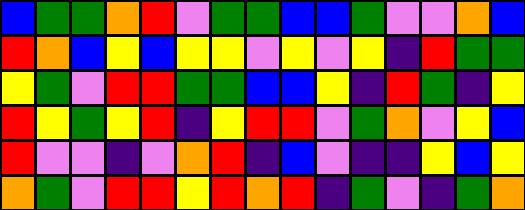[["blue", "green", "green", "orange", "red", "violet", "green", "green", "blue", "blue", "green", "violet", "violet", "orange", "blue"], ["red", "orange", "blue", "yellow", "blue", "yellow", "yellow", "violet", "yellow", "violet", "yellow", "indigo", "red", "green", "green"], ["yellow", "green", "violet", "red", "red", "green", "green", "blue", "blue", "yellow", "indigo", "red", "green", "indigo", "yellow"], ["red", "yellow", "green", "yellow", "red", "indigo", "yellow", "red", "red", "violet", "green", "orange", "violet", "yellow", "blue"], ["red", "violet", "violet", "indigo", "violet", "orange", "red", "indigo", "blue", "violet", "indigo", "indigo", "yellow", "blue", "yellow"], ["orange", "green", "violet", "red", "red", "yellow", "red", "orange", "red", "indigo", "green", "violet", "indigo", "green", "orange"]]